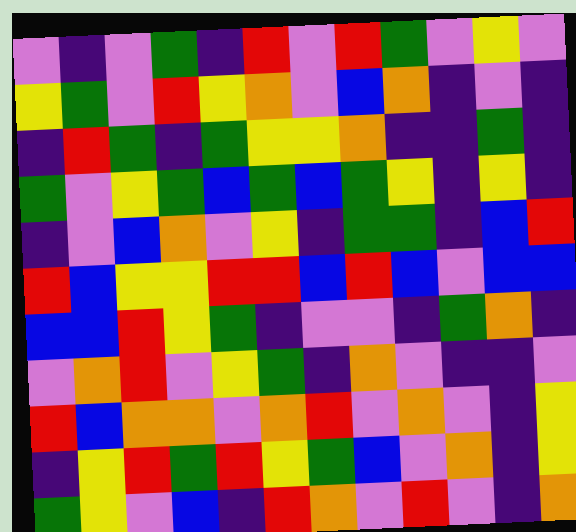[["violet", "indigo", "violet", "green", "indigo", "red", "violet", "red", "green", "violet", "yellow", "violet"], ["yellow", "green", "violet", "red", "yellow", "orange", "violet", "blue", "orange", "indigo", "violet", "indigo"], ["indigo", "red", "green", "indigo", "green", "yellow", "yellow", "orange", "indigo", "indigo", "green", "indigo"], ["green", "violet", "yellow", "green", "blue", "green", "blue", "green", "yellow", "indigo", "yellow", "indigo"], ["indigo", "violet", "blue", "orange", "violet", "yellow", "indigo", "green", "green", "indigo", "blue", "red"], ["red", "blue", "yellow", "yellow", "red", "red", "blue", "red", "blue", "violet", "blue", "blue"], ["blue", "blue", "red", "yellow", "green", "indigo", "violet", "violet", "indigo", "green", "orange", "indigo"], ["violet", "orange", "red", "violet", "yellow", "green", "indigo", "orange", "violet", "indigo", "indigo", "violet"], ["red", "blue", "orange", "orange", "violet", "orange", "red", "violet", "orange", "violet", "indigo", "yellow"], ["indigo", "yellow", "red", "green", "red", "yellow", "green", "blue", "violet", "orange", "indigo", "yellow"], ["green", "yellow", "violet", "blue", "indigo", "red", "orange", "violet", "red", "violet", "indigo", "orange"]]